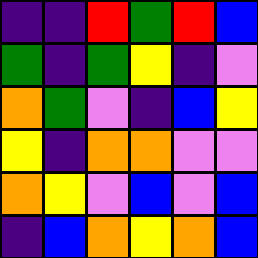[["indigo", "indigo", "red", "green", "red", "blue"], ["green", "indigo", "green", "yellow", "indigo", "violet"], ["orange", "green", "violet", "indigo", "blue", "yellow"], ["yellow", "indigo", "orange", "orange", "violet", "violet"], ["orange", "yellow", "violet", "blue", "violet", "blue"], ["indigo", "blue", "orange", "yellow", "orange", "blue"]]